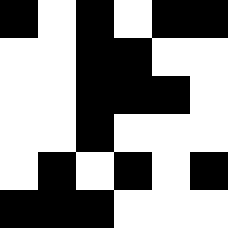[["black", "white", "black", "white", "black", "black"], ["white", "white", "black", "black", "white", "white"], ["white", "white", "black", "black", "black", "white"], ["white", "white", "black", "white", "white", "white"], ["white", "black", "white", "black", "white", "black"], ["black", "black", "black", "white", "white", "white"]]